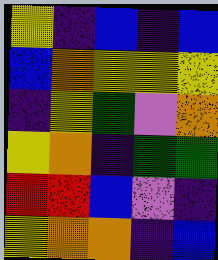[["yellow", "indigo", "blue", "indigo", "blue"], ["blue", "orange", "yellow", "yellow", "yellow"], ["indigo", "yellow", "green", "violet", "orange"], ["yellow", "orange", "indigo", "green", "green"], ["red", "red", "blue", "violet", "indigo"], ["yellow", "orange", "orange", "indigo", "blue"]]